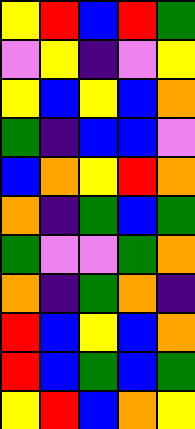[["yellow", "red", "blue", "red", "green"], ["violet", "yellow", "indigo", "violet", "yellow"], ["yellow", "blue", "yellow", "blue", "orange"], ["green", "indigo", "blue", "blue", "violet"], ["blue", "orange", "yellow", "red", "orange"], ["orange", "indigo", "green", "blue", "green"], ["green", "violet", "violet", "green", "orange"], ["orange", "indigo", "green", "orange", "indigo"], ["red", "blue", "yellow", "blue", "orange"], ["red", "blue", "green", "blue", "green"], ["yellow", "red", "blue", "orange", "yellow"]]